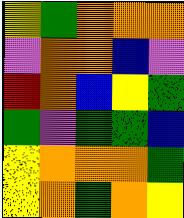[["yellow", "green", "orange", "orange", "orange"], ["violet", "orange", "orange", "blue", "violet"], ["red", "orange", "blue", "yellow", "green"], ["green", "violet", "green", "green", "blue"], ["yellow", "orange", "orange", "orange", "green"], ["yellow", "orange", "green", "orange", "yellow"]]